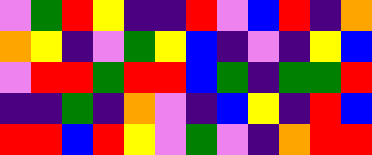[["violet", "green", "red", "yellow", "indigo", "indigo", "red", "violet", "blue", "red", "indigo", "orange"], ["orange", "yellow", "indigo", "violet", "green", "yellow", "blue", "indigo", "violet", "indigo", "yellow", "blue"], ["violet", "red", "red", "green", "red", "red", "blue", "green", "indigo", "green", "green", "red"], ["indigo", "indigo", "green", "indigo", "orange", "violet", "indigo", "blue", "yellow", "indigo", "red", "blue"], ["red", "red", "blue", "red", "yellow", "violet", "green", "violet", "indigo", "orange", "red", "red"]]